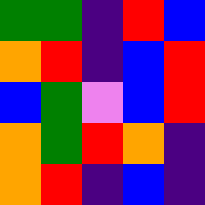[["green", "green", "indigo", "red", "blue"], ["orange", "red", "indigo", "blue", "red"], ["blue", "green", "violet", "blue", "red"], ["orange", "green", "red", "orange", "indigo"], ["orange", "red", "indigo", "blue", "indigo"]]